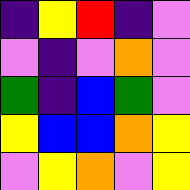[["indigo", "yellow", "red", "indigo", "violet"], ["violet", "indigo", "violet", "orange", "violet"], ["green", "indigo", "blue", "green", "violet"], ["yellow", "blue", "blue", "orange", "yellow"], ["violet", "yellow", "orange", "violet", "yellow"]]